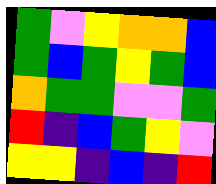[["green", "violet", "yellow", "orange", "orange", "blue"], ["green", "blue", "green", "yellow", "green", "blue"], ["orange", "green", "green", "violet", "violet", "green"], ["red", "indigo", "blue", "green", "yellow", "violet"], ["yellow", "yellow", "indigo", "blue", "indigo", "red"]]